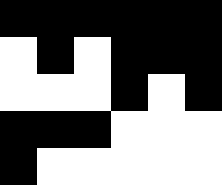[["black", "black", "black", "black", "black", "black"], ["white", "black", "white", "black", "black", "black"], ["white", "white", "white", "black", "white", "black"], ["black", "black", "black", "white", "white", "white"], ["black", "white", "white", "white", "white", "white"]]